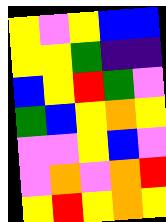[["yellow", "violet", "yellow", "blue", "blue"], ["yellow", "yellow", "green", "indigo", "indigo"], ["blue", "yellow", "red", "green", "violet"], ["green", "blue", "yellow", "orange", "yellow"], ["violet", "violet", "yellow", "blue", "violet"], ["violet", "orange", "violet", "orange", "red"], ["yellow", "red", "yellow", "orange", "yellow"]]